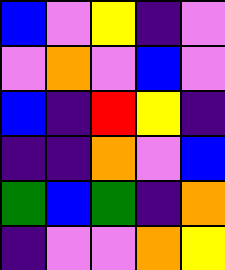[["blue", "violet", "yellow", "indigo", "violet"], ["violet", "orange", "violet", "blue", "violet"], ["blue", "indigo", "red", "yellow", "indigo"], ["indigo", "indigo", "orange", "violet", "blue"], ["green", "blue", "green", "indigo", "orange"], ["indigo", "violet", "violet", "orange", "yellow"]]